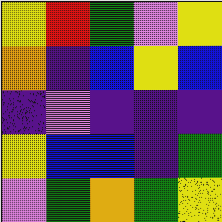[["yellow", "red", "green", "violet", "yellow"], ["orange", "indigo", "blue", "yellow", "blue"], ["indigo", "violet", "indigo", "indigo", "indigo"], ["yellow", "blue", "blue", "indigo", "green"], ["violet", "green", "orange", "green", "yellow"]]